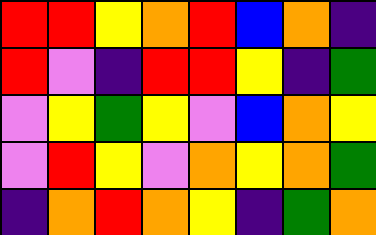[["red", "red", "yellow", "orange", "red", "blue", "orange", "indigo"], ["red", "violet", "indigo", "red", "red", "yellow", "indigo", "green"], ["violet", "yellow", "green", "yellow", "violet", "blue", "orange", "yellow"], ["violet", "red", "yellow", "violet", "orange", "yellow", "orange", "green"], ["indigo", "orange", "red", "orange", "yellow", "indigo", "green", "orange"]]